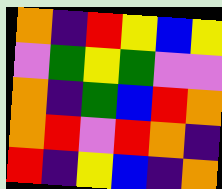[["orange", "indigo", "red", "yellow", "blue", "yellow"], ["violet", "green", "yellow", "green", "violet", "violet"], ["orange", "indigo", "green", "blue", "red", "orange"], ["orange", "red", "violet", "red", "orange", "indigo"], ["red", "indigo", "yellow", "blue", "indigo", "orange"]]